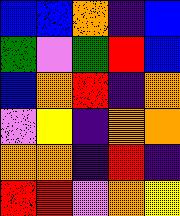[["blue", "blue", "orange", "indigo", "blue"], ["green", "violet", "green", "red", "blue"], ["blue", "orange", "red", "indigo", "orange"], ["violet", "yellow", "indigo", "orange", "orange"], ["orange", "orange", "indigo", "red", "indigo"], ["red", "red", "violet", "orange", "yellow"]]